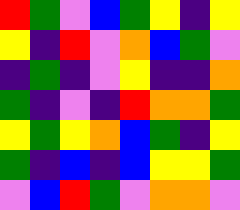[["red", "green", "violet", "blue", "green", "yellow", "indigo", "yellow"], ["yellow", "indigo", "red", "violet", "orange", "blue", "green", "violet"], ["indigo", "green", "indigo", "violet", "yellow", "indigo", "indigo", "orange"], ["green", "indigo", "violet", "indigo", "red", "orange", "orange", "green"], ["yellow", "green", "yellow", "orange", "blue", "green", "indigo", "yellow"], ["green", "indigo", "blue", "indigo", "blue", "yellow", "yellow", "green"], ["violet", "blue", "red", "green", "violet", "orange", "orange", "violet"]]